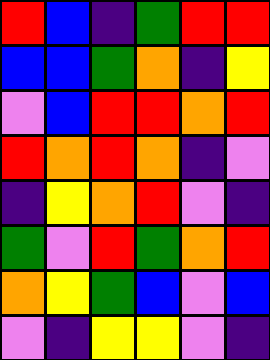[["red", "blue", "indigo", "green", "red", "red"], ["blue", "blue", "green", "orange", "indigo", "yellow"], ["violet", "blue", "red", "red", "orange", "red"], ["red", "orange", "red", "orange", "indigo", "violet"], ["indigo", "yellow", "orange", "red", "violet", "indigo"], ["green", "violet", "red", "green", "orange", "red"], ["orange", "yellow", "green", "blue", "violet", "blue"], ["violet", "indigo", "yellow", "yellow", "violet", "indigo"]]